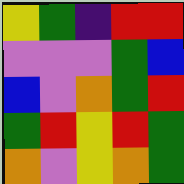[["yellow", "green", "indigo", "red", "red"], ["violet", "violet", "violet", "green", "blue"], ["blue", "violet", "orange", "green", "red"], ["green", "red", "yellow", "red", "green"], ["orange", "violet", "yellow", "orange", "green"]]